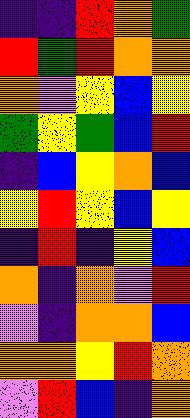[["indigo", "indigo", "red", "orange", "green"], ["red", "green", "red", "orange", "orange"], ["orange", "violet", "yellow", "blue", "yellow"], ["green", "yellow", "green", "blue", "red"], ["indigo", "blue", "yellow", "orange", "blue"], ["yellow", "red", "yellow", "blue", "yellow"], ["indigo", "red", "indigo", "yellow", "blue"], ["orange", "indigo", "orange", "violet", "red"], ["violet", "indigo", "orange", "orange", "blue"], ["orange", "orange", "yellow", "red", "orange"], ["violet", "red", "blue", "indigo", "orange"]]